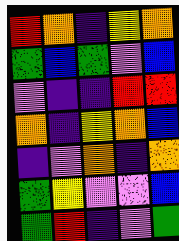[["red", "orange", "indigo", "yellow", "orange"], ["green", "blue", "green", "violet", "blue"], ["violet", "indigo", "indigo", "red", "red"], ["orange", "indigo", "yellow", "orange", "blue"], ["indigo", "violet", "orange", "indigo", "orange"], ["green", "yellow", "violet", "violet", "blue"], ["green", "red", "indigo", "violet", "green"]]